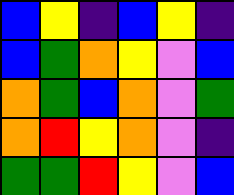[["blue", "yellow", "indigo", "blue", "yellow", "indigo"], ["blue", "green", "orange", "yellow", "violet", "blue"], ["orange", "green", "blue", "orange", "violet", "green"], ["orange", "red", "yellow", "orange", "violet", "indigo"], ["green", "green", "red", "yellow", "violet", "blue"]]